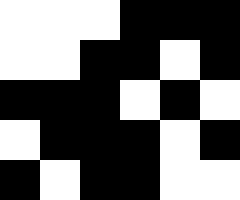[["white", "white", "white", "black", "black", "black"], ["white", "white", "black", "black", "white", "black"], ["black", "black", "black", "white", "black", "white"], ["white", "black", "black", "black", "white", "black"], ["black", "white", "black", "black", "white", "white"]]